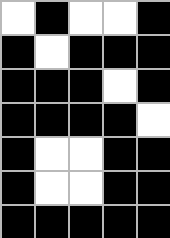[["white", "black", "white", "white", "black"], ["black", "white", "black", "black", "black"], ["black", "black", "black", "white", "black"], ["black", "black", "black", "black", "white"], ["black", "white", "white", "black", "black"], ["black", "white", "white", "black", "black"], ["black", "black", "black", "black", "black"]]